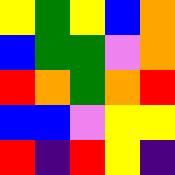[["yellow", "green", "yellow", "blue", "orange"], ["blue", "green", "green", "violet", "orange"], ["red", "orange", "green", "orange", "red"], ["blue", "blue", "violet", "yellow", "yellow"], ["red", "indigo", "red", "yellow", "indigo"]]